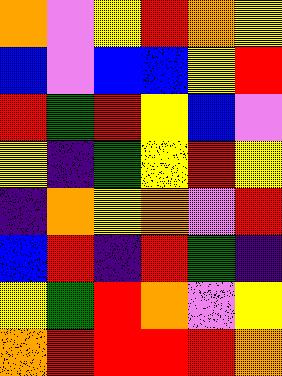[["orange", "violet", "yellow", "red", "orange", "yellow"], ["blue", "violet", "blue", "blue", "yellow", "red"], ["red", "green", "red", "yellow", "blue", "violet"], ["yellow", "indigo", "green", "yellow", "red", "yellow"], ["indigo", "orange", "yellow", "orange", "violet", "red"], ["blue", "red", "indigo", "red", "green", "indigo"], ["yellow", "green", "red", "orange", "violet", "yellow"], ["orange", "red", "red", "red", "red", "orange"]]